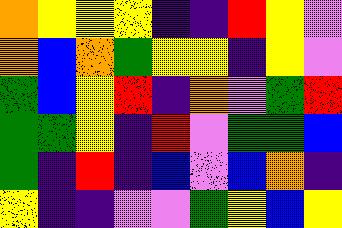[["orange", "yellow", "yellow", "yellow", "indigo", "indigo", "red", "yellow", "violet"], ["orange", "blue", "orange", "green", "yellow", "yellow", "indigo", "yellow", "violet"], ["green", "blue", "yellow", "red", "indigo", "orange", "violet", "green", "red"], ["green", "green", "yellow", "indigo", "red", "violet", "green", "green", "blue"], ["green", "indigo", "red", "indigo", "blue", "violet", "blue", "orange", "indigo"], ["yellow", "indigo", "indigo", "violet", "violet", "green", "yellow", "blue", "yellow"]]